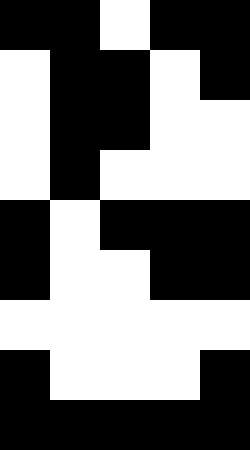[["black", "black", "white", "black", "black"], ["white", "black", "black", "white", "black"], ["white", "black", "black", "white", "white"], ["white", "black", "white", "white", "white"], ["black", "white", "black", "black", "black"], ["black", "white", "white", "black", "black"], ["white", "white", "white", "white", "white"], ["black", "white", "white", "white", "black"], ["black", "black", "black", "black", "black"]]